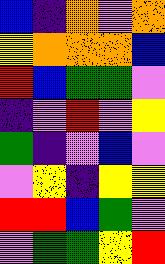[["blue", "indigo", "orange", "violet", "orange"], ["yellow", "orange", "orange", "orange", "blue"], ["red", "blue", "green", "green", "violet"], ["indigo", "violet", "red", "violet", "yellow"], ["green", "indigo", "violet", "blue", "violet"], ["violet", "yellow", "indigo", "yellow", "yellow"], ["red", "red", "blue", "green", "violet"], ["violet", "green", "green", "yellow", "red"]]